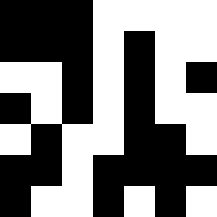[["black", "black", "black", "white", "white", "white", "white"], ["black", "black", "black", "white", "black", "white", "white"], ["white", "white", "black", "white", "black", "white", "black"], ["black", "white", "black", "white", "black", "white", "white"], ["white", "black", "white", "white", "black", "black", "white"], ["black", "black", "white", "black", "black", "black", "black"], ["black", "white", "white", "black", "white", "black", "white"]]